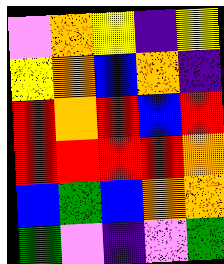[["violet", "orange", "yellow", "indigo", "yellow"], ["yellow", "orange", "blue", "orange", "indigo"], ["red", "orange", "red", "blue", "red"], ["red", "red", "red", "red", "orange"], ["blue", "green", "blue", "orange", "orange"], ["green", "violet", "indigo", "violet", "green"]]